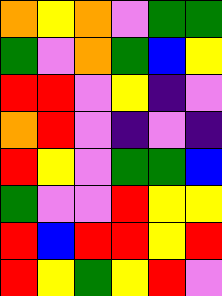[["orange", "yellow", "orange", "violet", "green", "green"], ["green", "violet", "orange", "green", "blue", "yellow"], ["red", "red", "violet", "yellow", "indigo", "violet"], ["orange", "red", "violet", "indigo", "violet", "indigo"], ["red", "yellow", "violet", "green", "green", "blue"], ["green", "violet", "violet", "red", "yellow", "yellow"], ["red", "blue", "red", "red", "yellow", "red"], ["red", "yellow", "green", "yellow", "red", "violet"]]